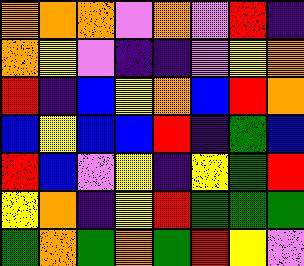[["orange", "orange", "orange", "violet", "orange", "violet", "red", "indigo"], ["orange", "yellow", "violet", "indigo", "indigo", "violet", "yellow", "orange"], ["red", "indigo", "blue", "yellow", "orange", "blue", "red", "orange"], ["blue", "yellow", "blue", "blue", "red", "indigo", "green", "blue"], ["red", "blue", "violet", "yellow", "indigo", "yellow", "green", "red"], ["yellow", "orange", "indigo", "yellow", "red", "green", "green", "green"], ["green", "orange", "green", "orange", "green", "red", "yellow", "violet"]]